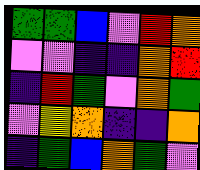[["green", "green", "blue", "violet", "red", "orange"], ["violet", "violet", "indigo", "indigo", "orange", "red"], ["indigo", "red", "green", "violet", "orange", "green"], ["violet", "yellow", "orange", "indigo", "indigo", "orange"], ["indigo", "green", "blue", "orange", "green", "violet"]]